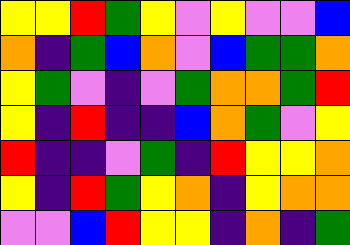[["yellow", "yellow", "red", "green", "yellow", "violet", "yellow", "violet", "violet", "blue"], ["orange", "indigo", "green", "blue", "orange", "violet", "blue", "green", "green", "orange"], ["yellow", "green", "violet", "indigo", "violet", "green", "orange", "orange", "green", "red"], ["yellow", "indigo", "red", "indigo", "indigo", "blue", "orange", "green", "violet", "yellow"], ["red", "indigo", "indigo", "violet", "green", "indigo", "red", "yellow", "yellow", "orange"], ["yellow", "indigo", "red", "green", "yellow", "orange", "indigo", "yellow", "orange", "orange"], ["violet", "violet", "blue", "red", "yellow", "yellow", "indigo", "orange", "indigo", "green"]]